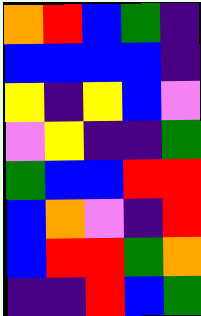[["orange", "red", "blue", "green", "indigo"], ["blue", "blue", "blue", "blue", "indigo"], ["yellow", "indigo", "yellow", "blue", "violet"], ["violet", "yellow", "indigo", "indigo", "green"], ["green", "blue", "blue", "red", "red"], ["blue", "orange", "violet", "indigo", "red"], ["blue", "red", "red", "green", "orange"], ["indigo", "indigo", "red", "blue", "green"]]